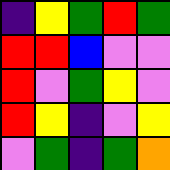[["indigo", "yellow", "green", "red", "green"], ["red", "red", "blue", "violet", "violet"], ["red", "violet", "green", "yellow", "violet"], ["red", "yellow", "indigo", "violet", "yellow"], ["violet", "green", "indigo", "green", "orange"]]